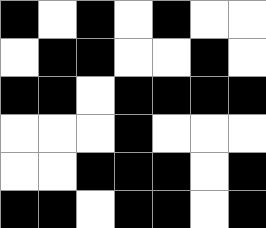[["black", "white", "black", "white", "black", "white", "white"], ["white", "black", "black", "white", "white", "black", "white"], ["black", "black", "white", "black", "black", "black", "black"], ["white", "white", "white", "black", "white", "white", "white"], ["white", "white", "black", "black", "black", "white", "black"], ["black", "black", "white", "black", "black", "white", "black"]]